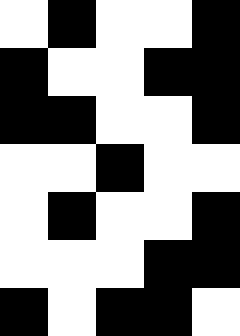[["white", "black", "white", "white", "black"], ["black", "white", "white", "black", "black"], ["black", "black", "white", "white", "black"], ["white", "white", "black", "white", "white"], ["white", "black", "white", "white", "black"], ["white", "white", "white", "black", "black"], ["black", "white", "black", "black", "white"]]